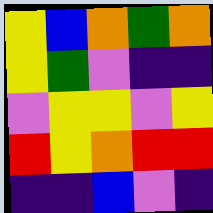[["yellow", "blue", "orange", "green", "orange"], ["yellow", "green", "violet", "indigo", "indigo"], ["violet", "yellow", "yellow", "violet", "yellow"], ["red", "yellow", "orange", "red", "red"], ["indigo", "indigo", "blue", "violet", "indigo"]]